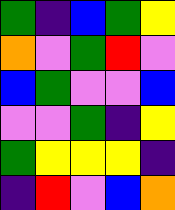[["green", "indigo", "blue", "green", "yellow"], ["orange", "violet", "green", "red", "violet"], ["blue", "green", "violet", "violet", "blue"], ["violet", "violet", "green", "indigo", "yellow"], ["green", "yellow", "yellow", "yellow", "indigo"], ["indigo", "red", "violet", "blue", "orange"]]